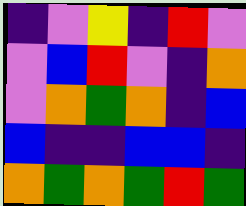[["indigo", "violet", "yellow", "indigo", "red", "violet"], ["violet", "blue", "red", "violet", "indigo", "orange"], ["violet", "orange", "green", "orange", "indigo", "blue"], ["blue", "indigo", "indigo", "blue", "blue", "indigo"], ["orange", "green", "orange", "green", "red", "green"]]